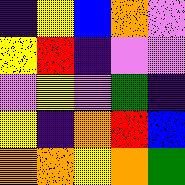[["indigo", "yellow", "blue", "orange", "violet"], ["yellow", "red", "indigo", "violet", "violet"], ["violet", "yellow", "violet", "green", "indigo"], ["yellow", "indigo", "orange", "red", "blue"], ["orange", "orange", "yellow", "orange", "green"]]